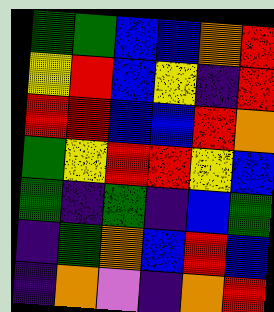[["green", "green", "blue", "blue", "orange", "red"], ["yellow", "red", "blue", "yellow", "indigo", "red"], ["red", "red", "blue", "blue", "red", "orange"], ["green", "yellow", "red", "red", "yellow", "blue"], ["green", "indigo", "green", "indigo", "blue", "green"], ["indigo", "green", "orange", "blue", "red", "blue"], ["indigo", "orange", "violet", "indigo", "orange", "red"]]